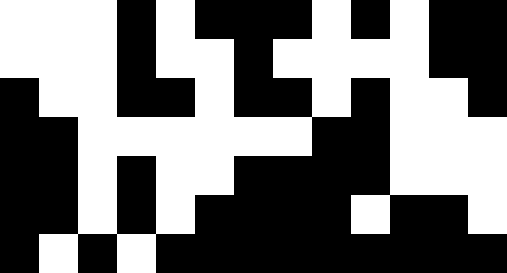[["white", "white", "white", "black", "white", "black", "black", "black", "white", "black", "white", "black", "black"], ["white", "white", "white", "black", "white", "white", "black", "white", "white", "white", "white", "black", "black"], ["black", "white", "white", "black", "black", "white", "black", "black", "white", "black", "white", "white", "black"], ["black", "black", "white", "white", "white", "white", "white", "white", "black", "black", "white", "white", "white"], ["black", "black", "white", "black", "white", "white", "black", "black", "black", "black", "white", "white", "white"], ["black", "black", "white", "black", "white", "black", "black", "black", "black", "white", "black", "black", "white"], ["black", "white", "black", "white", "black", "black", "black", "black", "black", "black", "black", "black", "black"]]